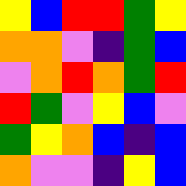[["yellow", "blue", "red", "red", "green", "yellow"], ["orange", "orange", "violet", "indigo", "green", "blue"], ["violet", "orange", "red", "orange", "green", "red"], ["red", "green", "violet", "yellow", "blue", "violet"], ["green", "yellow", "orange", "blue", "indigo", "blue"], ["orange", "violet", "violet", "indigo", "yellow", "blue"]]